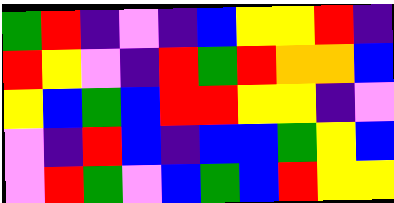[["green", "red", "indigo", "violet", "indigo", "blue", "yellow", "yellow", "red", "indigo"], ["red", "yellow", "violet", "indigo", "red", "green", "red", "orange", "orange", "blue"], ["yellow", "blue", "green", "blue", "red", "red", "yellow", "yellow", "indigo", "violet"], ["violet", "indigo", "red", "blue", "indigo", "blue", "blue", "green", "yellow", "blue"], ["violet", "red", "green", "violet", "blue", "green", "blue", "red", "yellow", "yellow"]]